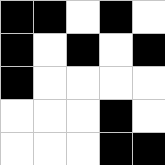[["black", "black", "white", "black", "white"], ["black", "white", "black", "white", "black"], ["black", "white", "white", "white", "white"], ["white", "white", "white", "black", "white"], ["white", "white", "white", "black", "black"]]